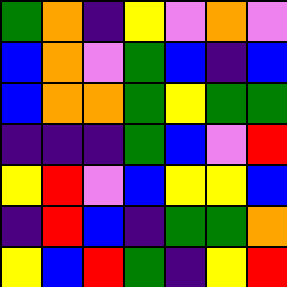[["green", "orange", "indigo", "yellow", "violet", "orange", "violet"], ["blue", "orange", "violet", "green", "blue", "indigo", "blue"], ["blue", "orange", "orange", "green", "yellow", "green", "green"], ["indigo", "indigo", "indigo", "green", "blue", "violet", "red"], ["yellow", "red", "violet", "blue", "yellow", "yellow", "blue"], ["indigo", "red", "blue", "indigo", "green", "green", "orange"], ["yellow", "blue", "red", "green", "indigo", "yellow", "red"]]